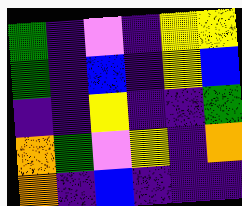[["green", "indigo", "violet", "indigo", "yellow", "yellow"], ["green", "indigo", "blue", "indigo", "yellow", "blue"], ["indigo", "indigo", "yellow", "indigo", "indigo", "green"], ["orange", "green", "violet", "yellow", "indigo", "orange"], ["orange", "indigo", "blue", "indigo", "indigo", "indigo"]]